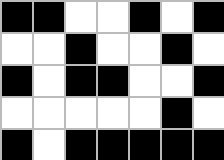[["black", "black", "white", "white", "black", "white", "black"], ["white", "white", "black", "white", "white", "black", "white"], ["black", "white", "black", "black", "white", "white", "black"], ["white", "white", "white", "white", "white", "black", "white"], ["black", "white", "black", "black", "black", "black", "black"]]